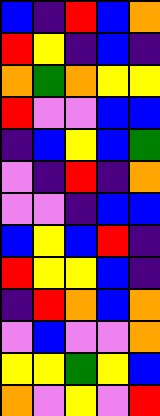[["blue", "indigo", "red", "blue", "orange"], ["red", "yellow", "indigo", "blue", "indigo"], ["orange", "green", "orange", "yellow", "yellow"], ["red", "violet", "violet", "blue", "blue"], ["indigo", "blue", "yellow", "blue", "green"], ["violet", "indigo", "red", "indigo", "orange"], ["violet", "violet", "indigo", "blue", "blue"], ["blue", "yellow", "blue", "red", "indigo"], ["red", "yellow", "yellow", "blue", "indigo"], ["indigo", "red", "orange", "blue", "orange"], ["violet", "blue", "violet", "violet", "orange"], ["yellow", "yellow", "green", "yellow", "blue"], ["orange", "violet", "yellow", "violet", "red"]]